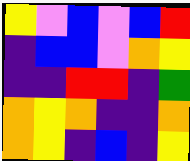[["yellow", "violet", "blue", "violet", "blue", "red"], ["indigo", "blue", "blue", "violet", "orange", "yellow"], ["indigo", "indigo", "red", "red", "indigo", "green"], ["orange", "yellow", "orange", "indigo", "indigo", "orange"], ["orange", "yellow", "indigo", "blue", "indigo", "yellow"]]